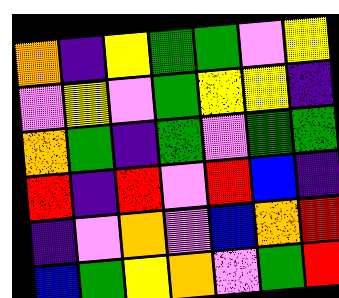[["orange", "indigo", "yellow", "green", "green", "violet", "yellow"], ["violet", "yellow", "violet", "green", "yellow", "yellow", "indigo"], ["orange", "green", "indigo", "green", "violet", "green", "green"], ["red", "indigo", "red", "violet", "red", "blue", "indigo"], ["indigo", "violet", "orange", "violet", "blue", "orange", "red"], ["blue", "green", "yellow", "orange", "violet", "green", "red"]]